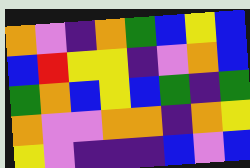[["orange", "violet", "indigo", "orange", "green", "blue", "yellow", "blue"], ["blue", "red", "yellow", "yellow", "indigo", "violet", "orange", "blue"], ["green", "orange", "blue", "yellow", "blue", "green", "indigo", "green"], ["orange", "violet", "violet", "orange", "orange", "indigo", "orange", "yellow"], ["yellow", "violet", "indigo", "indigo", "indigo", "blue", "violet", "blue"]]